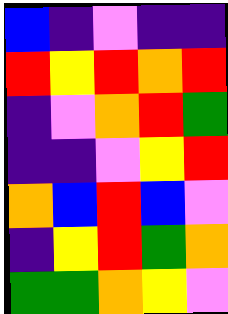[["blue", "indigo", "violet", "indigo", "indigo"], ["red", "yellow", "red", "orange", "red"], ["indigo", "violet", "orange", "red", "green"], ["indigo", "indigo", "violet", "yellow", "red"], ["orange", "blue", "red", "blue", "violet"], ["indigo", "yellow", "red", "green", "orange"], ["green", "green", "orange", "yellow", "violet"]]